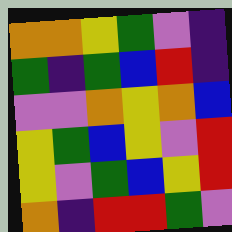[["orange", "orange", "yellow", "green", "violet", "indigo"], ["green", "indigo", "green", "blue", "red", "indigo"], ["violet", "violet", "orange", "yellow", "orange", "blue"], ["yellow", "green", "blue", "yellow", "violet", "red"], ["yellow", "violet", "green", "blue", "yellow", "red"], ["orange", "indigo", "red", "red", "green", "violet"]]